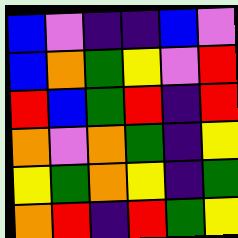[["blue", "violet", "indigo", "indigo", "blue", "violet"], ["blue", "orange", "green", "yellow", "violet", "red"], ["red", "blue", "green", "red", "indigo", "red"], ["orange", "violet", "orange", "green", "indigo", "yellow"], ["yellow", "green", "orange", "yellow", "indigo", "green"], ["orange", "red", "indigo", "red", "green", "yellow"]]